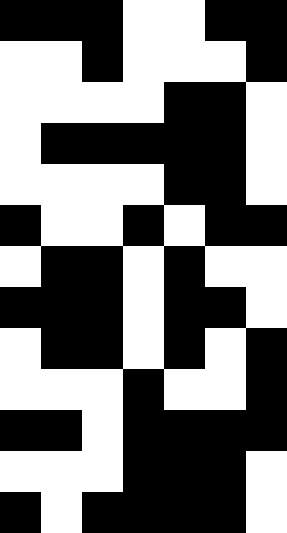[["black", "black", "black", "white", "white", "black", "black"], ["white", "white", "black", "white", "white", "white", "black"], ["white", "white", "white", "white", "black", "black", "white"], ["white", "black", "black", "black", "black", "black", "white"], ["white", "white", "white", "white", "black", "black", "white"], ["black", "white", "white", "black", "white", "black", "black"], ["white", "black", "black", "white", "black", "white", "white"], ["black", "black", "black", "white", "black", "black", "white"], ["white", "black", "black", "white", "black", "white", "black"], ["white", "white", "white", "black", "white", "white", "black"], ["black", "black", "white", "black", "black", "black", "black"], ["white", "white", "white", "black", "black", "black", "white"], ["black", "white", "black", "black", "black", "black", "white"]]